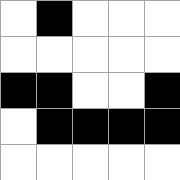[["white", "black", "white", "white", "white"], ["white", "white", "white", "white", "white"], ["black", "black", "white", "white", "black"], ["white", "black", "black", "black", "black"], ["white", "white", "white", "white", "white"]]